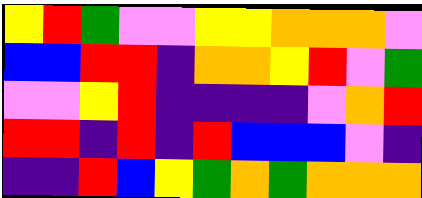[["yellow", "red", "green", "violet", "violet", "yellow", "yellow", "orange", "orange", "orange", "violet"], ["blue", "blue", "red", "red", "indigo", "orange", "orange", "yellow", "red", "violet", "green"], ["violet", "violet", "yellow", "red", "indigo", "indigo", "indigo", "indigo", "violet", "orange", "red"], ["red", "red", "indigo", "red", "indigo", "red", "blue", "blue", "blue", "violet", "indigo"], ["indigo", "indigo", "red", "blue", "yellow", "green", "orange", "green", "orange", "orange", "orange"]]